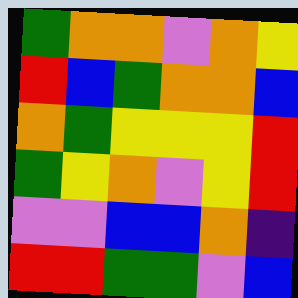[["green", "orange", "orange", "violet", "orange", "yellow"], ["red", "blue", "green", "orange", "orange", "blue"], ["orange", "green", "yellow", "yellow", "yellow", "red"], ["green", "yellow", "orange", "violet", "yellow", "red"], ["violet", "violet", "blue", "blue", "orange", "indigo"], ["red", "red", "green", "green", "violet", "blue"]]